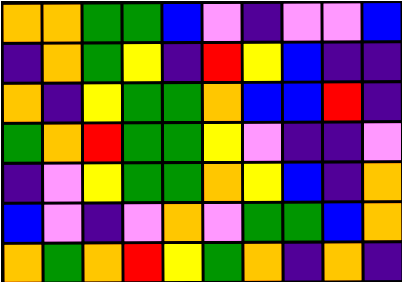[["orange", "orange", "green", "green", "blue", "violet", "indigo", "violet", "violet", "blue"], ["indigo", "orange", "green", "yellow", "indigo", "red", "yellow", "blue", "indigo", "indigo"], ["orange", "indigo", "yellow", "green", "green", "orange", "blue", "blue", "red", "indigo"], ["green", "orange", "red", "green", "green", "yellow", "violet", "indigo", "indigo", "violet"], ["indigo", "violet", "yellow", "green", "green", "orange", "yellow", "blue", "indigo", "orange"], ["blue", "violet", "indigo", "violet", "orange", "violet", "green", "green", "blue", "orange"], ["orange", "green", "orange", "red", "yellow", "green", "orange", "indigo", "orange", "indigo"]]